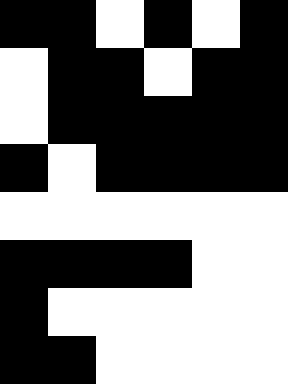[["black", "black", "white", "black", "white", "black"], ["white", "black", "black", "white", "black", "black"], ["white", "black", "black", "black", "black", "black"], ["black", "white", "black", "black", "black", "black"], ["white", "white", "white", "white", "white", "white"], ["black", "black", "black", "black", "white", "white"], ["black", "white", "white", "white", "white", "white"], ["black", "black", "white", "white", "white", "white"]]